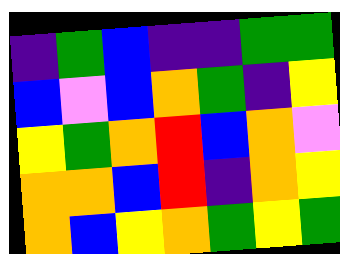[["indigo", "green", "blue", "indigo", "indigo", "green", "green"], ["blue", "violet", "blue", "orange", "green", "indigo", "yellow"], ["yellow", "green", "orange", "red", "blue", "orange", "violet"], ["orange", "orange", "blue", "red", "indigo", "orange", "yellow"], ["orange", "blue", "yellow", "orange", "green", "yellow", "green"]]